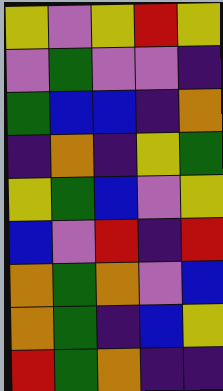[["yellow", "violet", "yellow", "red", "yellow"], ["violet", "green", "violet", "violet", "indigo"], ["green", "blue", "blue", "indigo", "orange"], ["indigo", "orange", "indigo", "yellow", "green"], ["yellow", "green", "blue", "violet", "yellow"], ["blue", "violet", "red", "indigo", "red"], ["orange", "green", "orange", "violet", "blue"], ["orange", "green", "indigo", "blue", "yellow"], ["red", "green", "orange", "indigo", "indigo"]]